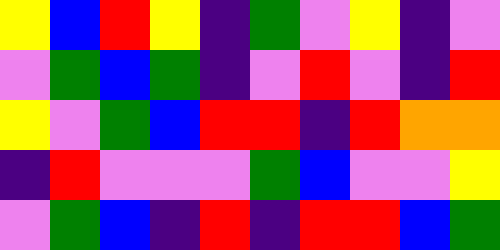[["yellow", "blue", "red", "yellow", "indigo", "green", "violet", "yellow", "indigo", "violet"], ["violet", "green", "blue", "green", "indigo", "violet", "red", "violet", "indigo", "red"], ["yellow", "violet", "green", "blue", "red", "red", "indigo", "red", "orange", "orange"], ["indigo", "red", "violet", "violet", "violet", "green", "blue", "violet", "violet", "yellow"], ["violet", "green", "blue", "indigo", "red", "indigo", "red", "red", "blue", "green"]]